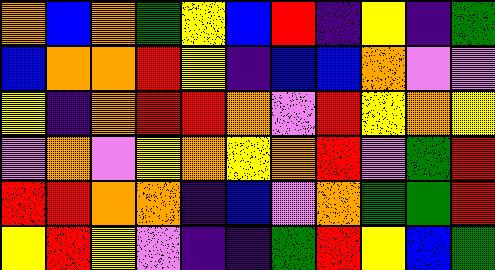[["orange", "blue", "orange", "green", "yellow", "blue", "red", "indigo", "yellow", "indigo", "green"], ["blue", "orange", "orange", "red", "yellow", "indigo", "blue", "blue", "orange", "violet", "violet"], ["yellow", "indigo", "orange", "red", "red", "orange", "violet", "red", "yellow", "orange", "yellow"], ["violet", "orange", "violet", "yellow", "orange", "yellow", "orange", "red", "violet", "green", "red"], ["red", "red", "orange", "orange", "indigo", "blue", "violet", "orange", "green", "green", "red"], ["yellow", "red", "yellow", "violet", "indigo", "indigo", "green", "red", "yellow", "blue", "green"]]